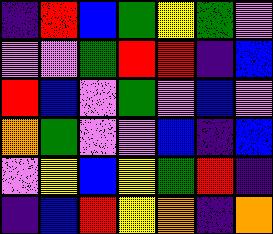[["indigo", "red", "blue", "green", "yellow", "green", "violet"], ["violet", "violet", "green", "red", "red", "indigo", "blue"], ["red", "blue", "violet", "green", "violet", "blue", "violet"], ["orange", "green", "violet", "violet", "blue", "indigo", "blue"], ["violet", "yellow", "blue", "yellow", "green", "red", "indigo"], ["indigo", "blue", "red", "yellow", "orange", "indigo", "orange"]]